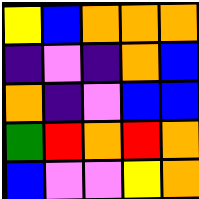[["yellow", "blue", "orange", "orange", "orange"], ["indigo", "violet", "indigo", "orange", "blue"], ["orange", "indigo", "violet", "blue", "blue"], ["green", "red", "orange", "red", "orange"], ["blue", "violet", "violet", "yellow", "orange"]]